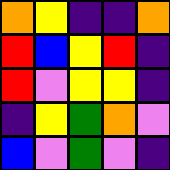[["orange", "yellow", "indigo", "indigo", "orange"], ["red", "blue", "yellow", "red", "indigo"], ["red", "violet", "yellow", "yellow", "indigo"], ["indigo", "yellow", "green", "orange", "violet"], ["blue", "violet", "green", "violet", "indigo"]]